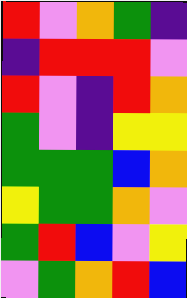[["red", "violet", "orange", "green", "indigo"], ["indigo", "red", "red", "red", "violet"], ["red", "violet", "indigo", "red", "orange"], ["green", "violet", "indigo", "yellow", "yellow"], ["green", "green", "green", "blue", "orange"], ["yellow", "green", "green", "orange", "violet"], ["green", "red", "blue", "violet", "yellow"], ["violet", "green", "orange", "red", "blue"]]